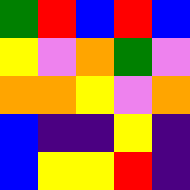[["green", "red", "blue", "red", "blue"], ["yellow", "violet", "orange", "green", "violet"], ["orange", "orange", "yellow", "violet", "orange"], ["blue", "indigo", "indigo", "yellow", "indigo"], ["blue", "yellow", "yellow", "red", "indigo"]]